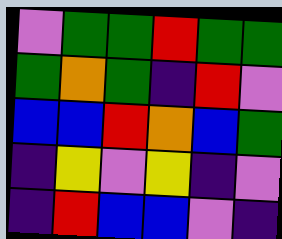[["violet", "green", "green", "red", "green", "green"], ["green", "orange", "green", "indigo", "red", "violet"], ["blue", "blue", "red", "orange", "blue", "green"], ["indigo", "yellow", "violet", "yellow", "indigo", "violet"], ["indigo", "red", "blue", "blue", "violet", "indigo"]]